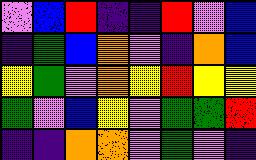[["violet", "blue", "red", "indigo", "indigo", "red", "violet", "blue"], ["indigo", "green", "blue", "orange", "violet", "indigo", "orange", "blue"], ["yellow", "green", "violet", "orange", "yellow", "red", "yellow", "yellow"], ["green", "violet", "blue", "yellow", "violet", "green", "green", "red"], ["indigo", "indigo", "orange", "orange", "violet", "green", "violet", "indigo"]]